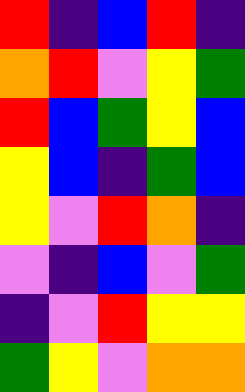[["red", "indigo", "blue", "red", "indigo"], ["orange", "red", "violet", "yellow", "green"], ["red", "blue", "green", "yellow", "blue"], ["yellow", "blue", "indigo", "green", "blue"], ["yellow", "violet", "red", "orange", "indigo"], ["violet", "indigo", "blue", "violet", "green"], ["indigo", "violet", "red", "yellow", "yellow"], ["green", "yellow", "violet", "orange", "orange"]]